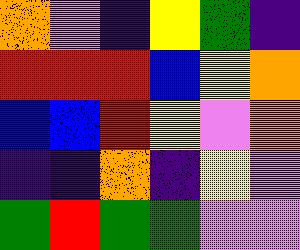[["orange", "violet", "indigo", "yellow", "green", "indigo"], ["red", "red", "red", "blue", "yellow", "orange"], ["blue", "blue", "red", "yellow", "violet", "orange"], ["indigo", "indigo", "orange", "indigo", "yellow", "violet"], ["green", "red", "green", "green", "violet", "violet"]]